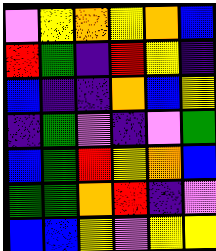[["violet", "yellow", "orange", "yellow", "orange", "blue"], ["red", "green", "indigo", "red", "yellow", "indigo"], ["blue", "indigo", "indigo", "orange", "blue", "yellow"], ["indigo", "green", "violet", "indigo", "violet", "green"], ["blue", "green", "red", "yellow", "orange", "blue"], ["green", "green", "orange", "red", "indigo", "violet"], ["blue", "blue", "yellow", "violet", "yellow", "yellow"]]